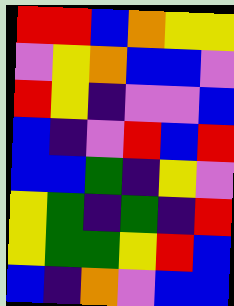[["red", "red", "blue", "orange", "yellow", "yellow"], ["violet", "yellow", "orange", "blue", "blue", "violet"], ["red", "yellow", "indigo", "violet", "violet", "blue"], ["blue", "indigo", "violet", "red", "blue", "red"], ["blue", "blue", "green", "indigo", "yellow", "violet"], ["yellow", "green", "indigo", "green", "indigo", "red"], ["yellow", "green", "green", "yellow", "red", "blue"], ["blue", "indigo", "orange", "violet", "blue", "blue"]]